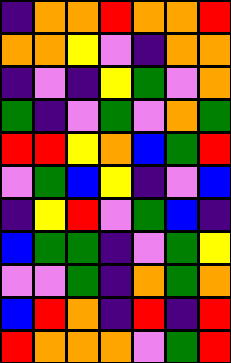[["indigo", "orange", "orange", "red", "orange", "orange", "red"], ["orange", "orange", "yellow", "violet", "indigo", "orange", "orange"], ["indigo", "violet", "indigo", "yellow", "green", "violet", "orange"], ["green", "indigo", "violet", "green", "violet", "orange", "green"], ["red", "red", "yellow", "orange", "blue", "green", "red"], ["violet", "green", "blue", "yellow", "indigo", "violet", "blue"], ["indigo", "yellow", "red", "violet", "green", "blue", "indigo"], ["blue", "green", "green", "indigo", "violet", "green", "yellow"], ["violet", "violet", "green", "indigo", "orange", "green", "orange"], ["blue", "red", "orange", "indigo", "red", "indigo", "red"], ["red", "orange", "orange", "orange", "violet", "green", "red"]]